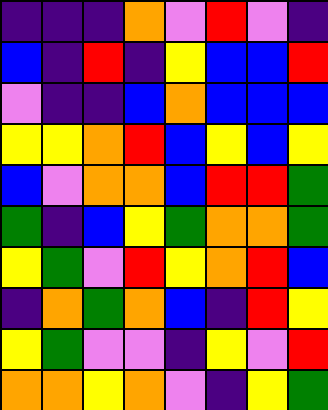[["indigo", "indigo", "indigo", "orange", "violet", "red", "violet", "indigo"], ["blue", "indigo", "red", "indigo", "yellow", "blue", "blue", "red"], ["violet", "indigo", "indigo", "blue", "orange", "blue", "blue", "blue"], ["yellow", "yellow", "orange", "red", "blue", "yellow", "blue", "yellow"], ["blue", "violet", "orange", "orange", "blue", "red", "red", "green"], ["green", "indigo", "blue", "yellow", "green", "orange", "orange", "green"], ["yellow", "green", "violet", "red", "yellow", "orange", "red", "blue"], ["indigo", "orange", "green", "orange", "blue", "indigo", "red", "yellow"], ["yellow", "green", "violet", "violet", "indigo", "yellow", "violet", "red"], ["orange", "orange", "yellow", "orange", "violet", "indigo", "yellow", "green"]]